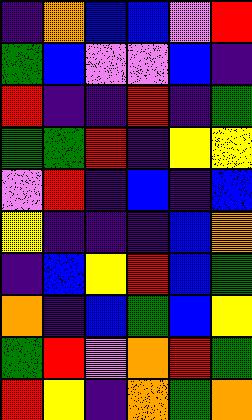[["indigo", "orange", "blue", "blue", "violet", "red"], ["green", "blue", "violet", "violet", "blue", "indigo"], ["red", "indigo", "indigo", "red", "indigo", "green"], ["green", "green", "red", "indigo", "yellow", "yellow"], ["violet", "red", "indigo", "blue", "indigo", "blue"], ["yellow", "indigo", "indigo", "indigo", "blue", "orange"], ["indigo", "blue", "yellow", "red", "blue", "green"], ["orange", "indigo", "blue", "green", "blue", "yellow"], ["green", "red", "violet", "orange", "red", "green"], ["red", "yellow", "indigo", "orange", "green", "orange"]]